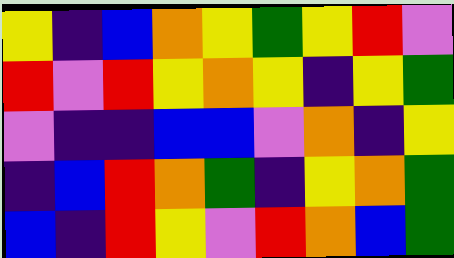[["yellow", "indigo", "blue", "orange", "yellow", "green", "yellow", "red", "violet"], ["red", "violet", "red", "yellow", "orange", "yellow", "indigo", "yellow", "green"], ["violet", "indigo", "indigo", "blue", "blue", "violet", "orange", "indigo", "yellow"], ["indigo", "blue", "red", "orange", "green", "indigo", "yellow", "orange", "green"], ["blue", "indigo", "red", "yellow", "violet", "red", "orange", "blue", "green"]]